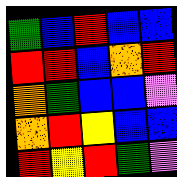[["green", "blue", "red", "blue", "blue"], ["red", "red", "blue", "orange", "red"], ["orange", "green", "blue", "blue", "violet"], ["orange", "red", "yellow", "blue", "blue"], ["red", "yellow", "red", "green", "violet"]]